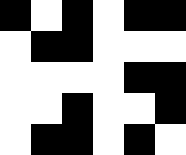[["black", "white", "black", "white", "black", "black"], ["white", "black", "black", "white", "white", "white"], ["white", "white", "white", "white", "black", "black"], ["white", "white", "black", "white", "white", "black"], ["white", "black", "black", "white", "black", "white"]]